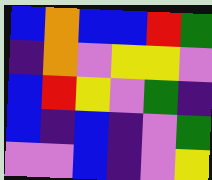[["blue", "orange", "blue", "blue", "red", "green"], ["indigo", "orange", "violet", "yellow", "yellow", "violet"], ["blue", "red", "yellow", "violet", "green", "indigo"], ["blue", "indigo", "blue", "indigo", "violet", "green"], ["violet", "violet", "blue", "indigo", "violet", "yellow"]]